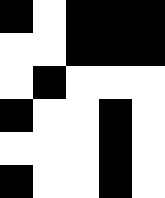[["black", "white", "black", "black", "black"], ["white", "white", "black", "black", "black"], ["white", "black", "white", "white", "white"], ["black", "white", "white", "black", "white"], ["white", "white", "white", "black", "white"], ["black", "white", "white", "black", "white"]]